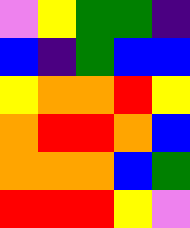[["violet", "yellow", "green", "green", "indigo"], ["blue", "indigo", "green", "blue", "blue"], ["yellow", "orange", "orange", "red", "yellow"], ["orange", "red", "red", "orange", "blue"], ["orange", "orange", "orange", "blue", "green"], ["red", "red", "red", "yellow", "violet"]]